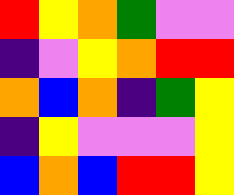[["red", "yellow", "orange", "green", "violet", "violet"], ["indigo", "violet", "yellow", "orange", "red", "red"], ["orange", "blue", "orange", "indigo", "green", "yellow"], ["indigo", "yellow", "violet", "violet", "violet", "yellow"], ["blue", "orange", "blue", "red", "red", "yellow"]]